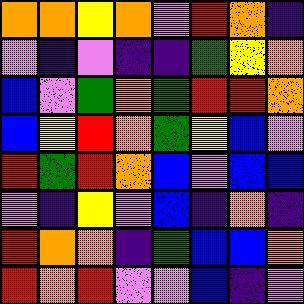[["orange", "orange", "yellow", "orange", "violet", "red", "orange", "indigo"], ["violet", "indigo", "violet", "indigo", "indigo", "green", "yellow", "orange"], ["blue", "violet", "green", "orange", "green", "red", "red", "orange"], ["blue", "yellow", "red", "orange", "green", "yellow", "blue", "violet"], ["red", "green", "red", "orange", "blue", "violet", "blue", "blue"], ["violet", "indigo", "yellow", "violet", "blue", "indigo", "orange", "indigo"], ["red", "orange", "orange", "indigo", "green", "blue", "blue", "orange"], ["red", "orange", "red", "violet", "violet", "blue", "indigo", "violet"]]